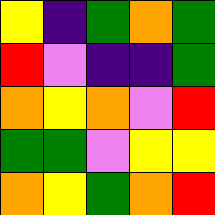[["yellow", "indigo", "green", "orange", "green"], ["red", "violet", "indigo", "indigo", "green"], ["orange", "yellow", "orange", "violet", "red"], ["green", "green", "violet", "yellow", "yellow"], ["orange", "yellow", "green", "orange", "red"]]